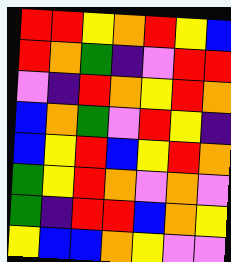[["red", "red", "yellow", "orange", "red", "yellow", "blue"], ["red", "orange", "green", "indigo", "violet", "red", "red"], ["violet", "indigo", "red", "orange", "yellow", "red", "orange"], ["blue", "orange", "green", "violet", "red", "yellow", "indigo"], ["blue", "yellow", "red", "blue", "yellow", "red", "orange"], ["green", "yellow", "red", "orange", "violet", "orange", "violet"], ["green", "indigo", "red", "red", "blue", "orange", "yellow"], ["yellow", "blue", "blue", "orange", "yellow", "violet", "violet"]]